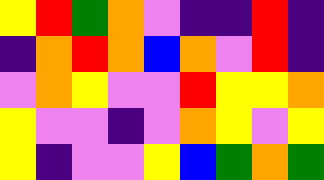[["yellow", "red", "green", "orange", "violet", "indigo", "indigo", "red", "indigo"], ["indigo", "orange", "red", "orange", "blue", "orange", "violet", "red", "indigo"], ["violet", "orange", "yellow", "violet", "violet", "red", "yellow", "yellow", "orange"], ["yellow", "violet", "violet", "indigo", "violet", "orange", "yellow", "violet", "yellow"], ["yellow", "indigo", "violet", "violet", "yellow", "blue", "green", "orange", "green"]]